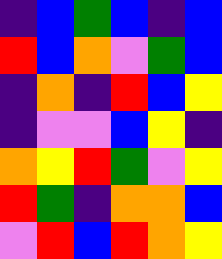[["indigo", "blue", "green", "blue", "indigo", "blue"], ["red", "blue", "orange", "violet", "green", "blue"], ["indigo", "orange", "indigo", "red", "blue", "yellow"], ["indigo", "violet", "violet", "blue", "yellow", "indigo"], ["orange", "yellow", "red", "green", "violet", "yellow"], ["red", "green", "indigo", "orange", "orange", "blue"], ["violet", "red", "blue", "red", "orange", "yellow"]]